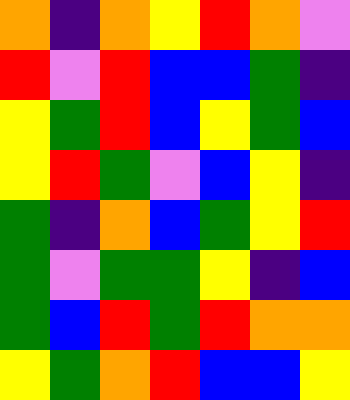[["orange", "indigo", "orange", "yellow", "red", "orange", "violet"], ["red", "violet", "red", "blue", "blue", "green", "indigo"], ["yellow", "green", "red", "blue", "yellow", "green", "blue"], ["yellow", "red", "green", "violet", "blue", "yellow", "indigo"], ["green", "indigo", "orange", "blue", "green", "yellow", "red"], ["green", "violet", "green", "green", "yellow", "indigo", "blue"], ["green", "blue", "red", "green", "red", "orange", "orange"], ["yellow", "green", "orange", "red", "blue", "blue", "yellow"]]